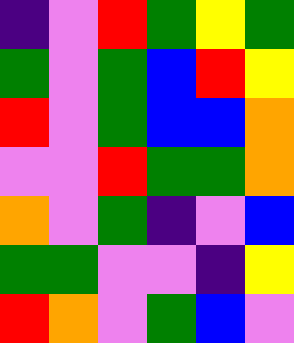[["indigo", "violet", "red", "green", "yellow", "green"], ["green", "violet", "green", "blue", "red", "yellow"], ["red", "violet", "green", "blue", "blue", "orange"], ["violet", "violet", "red", "green", "green", "orange"], ["orange", "violet", "green", "indigo", "violet", "blue"], ["green", "green", "violet", "violet", "indigo", "yellow"], ["red", "orange", "violet", "green", "blue", "violet"]]